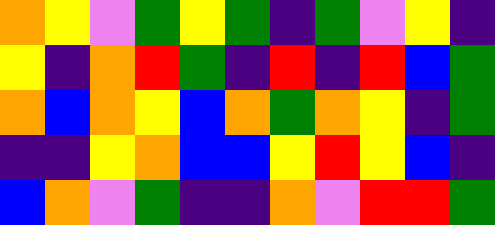[["orange", "yellow", "violet", "green", "yellow", "green", "indigo", "green", "violet", "yellow", "indigo"], ["yellow", "indigo", "orange", "red", "green", "indigo", "red", "indigo", "red", "blue", "green"], ["orange", "blue", "orange", "yellow", "blue", "orange", "green", "orange", "yellow", "indigo", "green"], ["indigo", "indigo", "yellow", "orange", "blue", "blue", "yellow", "red", "yellow", "blue", "indigo"], ["blue", "orange", "violet", "green", "indigo", "indigo", "orange", "violet", "red", "red", "green"]]